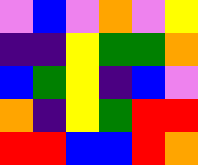[["violet", "blue", "violet", "orange", "violet", "yellow"], ["indigo", "indigo", "yellow", "green", "green", "orange"], ["blue", "green", "yellow", "indigo", "blue", "violet"], ["orange", "indigo", "yellow", "green", "red", "red"], ["red", "red", "blue", "blue", "red", "orange"]]